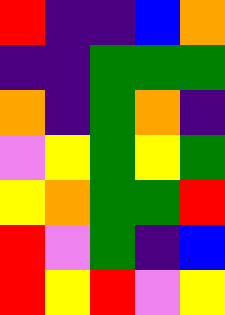[["red", "indigo", "indigo", "blue", "orange"], ["indigo", "indigo", "green", "green", "green"], ["orange", "indigo", "green", "orange", "indigo"], ["violet", "yellow", "green", "yellow", "green"], ["yellow", "orange", "green", "green", "red"], ["red", "violet", "green", "indigo", "blue"], ["red", "yellow", "red", "violet", "yellow"]]